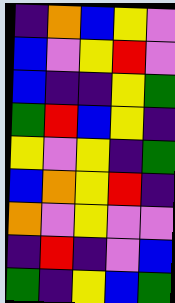[["indigo", "orange", "blue", "yellow", "violet"], ["blue", "violet", "yellow", "red", "violet"], ["blue", "indigo", "indigo", "yellow", "green"], ["green", "red", "blue", "yellow", "indigo"], ["yellow", "violet", "yellow", "indigo", "green"], ["blue", "orange", "yellow", "red", "indigo"], ["orange", "violet", "yellow", "violet", "violet"], ["indigo", "red", "indigo", "violet", "blue"], ["green", "indigo", "yellow", "blue", "green"]]